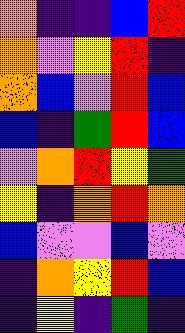[["orange", "indigo", "indigo", "blue", "red"], ["orange", "violet", "yellow", "red", "indigo"], ["orange", "blue", "violet", "red", "blue"], ["blue", "indigo", "green", "red", "blue"], ["violet", "orange", "red", "yellow", "green"], ["yellow", "indigo", "orange", "red", "orange"], ["blue", "violet", "violet", "blue", "violet"], ["indigo", "orange", "yellow", "red", "blue"], ["indigo", "yellow", "indigo", "green", "indigo"]]